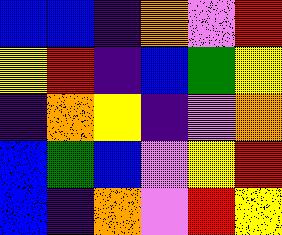[["blue", "blue", "indigo", "orange", "violet", "red"], ["yellow", "red", "indigo", "blue", "green", "yellow"], ["indigo", "orange", "yellow", "indigo", "violet", "orange"], ["blue", "green", "blue", "violet", "yellow", "red"], ["blue", "indigo", "orange", "violet", "red", "yellow"]]